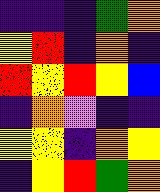[["indigo", "indigo", "indigo", "green", "orange"], ["yellow", "red", "indigo", "orange", "indigo"], ["red", "yellow", "red", "yellow", "blue"], ["indigo", "orange", "violet", "indigo", "indigo"], ["yellow", "yellow", "indigo", "orange", "yellow"], ["indigo", "yellow", "red", "green", "orange"]]